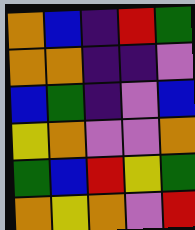[["orange", "blue", "indigo", "red", "green"], ["orange", "orange", "indigo", "indigo", "violet"], ["blue", "green", "indigo", "violet", "blue"], ["yellow", "orange", "violet", "violet", "orange"], ["green", "blue", "red", "yellow", "green"], ["orange", "yellow", "orange", "violet", "red"]]